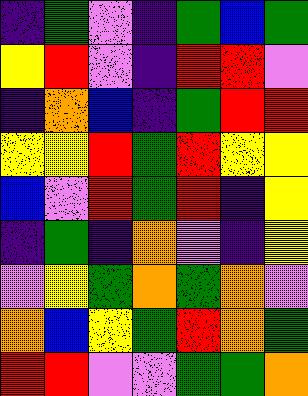[["indigo", "green", "violet", "indigo", "green", "blue", "green"], ["yellow", "red", "violet", "indigo", "red", "red", "violet"], ["indigo", "orange", "blue", "indigo", "green", "red", "red"], ["yellow", "yellow", "red", "green", "red", "yellow", "yellow"], ["blue", "violet", "red", "green", "red", "indigo", "yellow"], ["indigo", "green", "indigo", "orange", "violet", "indigo", "yellow"], ["violet", "yellow", "green", "orange", "green", "orange", "violet"], ["orange", "blue", "yellow", "green", "red", "orange", "green"], ["red", "red", "violet", "violet", "green", "green", "orange"]]